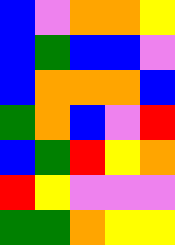[["blue", "violet", "orange", "orange", "yellow"], ["blue", "green", "blue", "blue", "violet"], ["blue", "orange", "orange", "orange", "blue"], ["green", "orange", "blue", "violet", "red"], ["blue", "green", "red", "yellow", "orange"], ["red", "yellow", "violet", "violet", "violet"], ["green", "green", "orange", "yellow", "yellow"]]